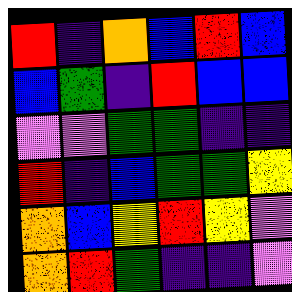[["red", "indigo", "orange", "blue", "red", "blue"], ["blue", "green", "indigo", "red", "blue", "blue"], ["violet", "violet", "green", "green", "indigo", "indigo"], ["red", "indigo", "blue", "green", "green", "yellow"], ["orange", "blue", "yellow", "red", "yellow", "violet"], ["orange", "red", "green", "indigo", "indigo", "violet"]]